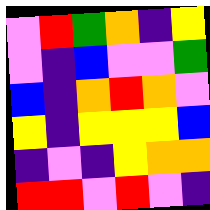[["violet", "red", "green", "orange", "indigo", "yellow"], ["violet", "indigo", "blue", "violet", "violet", "green"], ["blue", "indigo", "orange", "red", "orange", "violet"], ["yellow", "indigo", "yellow", "yellow", "yellow", "blue"], ["indigo", "violet", "indigo", "yellow", "orange", "orange"], ["red", "red", "violet", "red", "violet", "indigo"]]